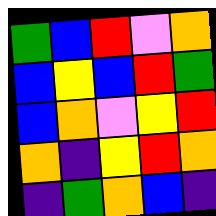[["green", "blue", "red", "violet", "orange"], ["blue", "yellow", "blue", "red", "green"], ["blue", "orange", "violet", "yellow", "red"], ["orange", "indigo", "yellow", "red", "orange"], ["indigo", "green", "orange", "blue", "indigo"]]